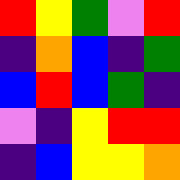[["red", "yellow", "green", "violet", "red"], ["indigo", "orange", "blue", "indigo", "green"], ["blue", "red", "blue", "green", "indigo"], ["violet", "indigo", "yellow", "red", "red"], ["indigo", "blue", "yellow", "yellow", "orange"]]